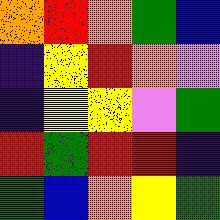[["orange", "red", "orange", "green", "blue"], ["indigo", "yellow", "red", "orange", "violet"], ["indigo", "yellow", "yellow", "violet", "green"], ["red", "green", "red", "red", "indigo"], ["green", "blue", "orange", "yellow", "green"]]